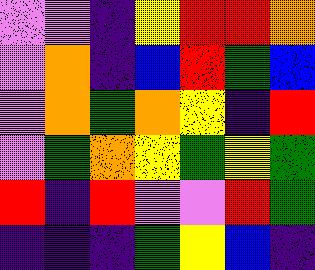[["violet", "violet", "indigo", "yellow", "red", "red", "orange"], ["violet", "orange", "indigo", "blue", "red", "green", "blue"], ["violet", "orange", "green", "orange", "yellow", "indigo", "red"], ["violet", "green", "orange", "yellow", "green", "yellow", "green"], ["red", "indigo", "red", "violet", "violet", "red", "green"], ["indigo", "indigo", "indigo", "green", "yellow", "blue", "indigo"]]